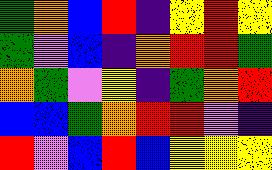[["green", "orange", "blue", "red", "indigo", "yellow", "red", "yellow"], ["green", "violet", "blue", "indigo", "orange", "red", "red", "green"], ["orange", "green", "violet", "yellow", "indigo", "green", "orange", "red"], ["blue", "blue", "green", "orange", "red", "red", "violet", "indigo"], ["red", "violet", "blue", "red", "blue", "yellow", "yellow", "yellow"]]